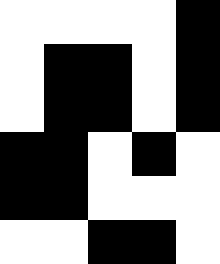[["white", "white", "white", "white", "black"], ["white", "black", "black", "white", "black"], ["white", "black", "black", "white", "black"], ["black", "black", "white", "black", "white"], ["black", "black", "white", "white", "white"], ["white", "white", "black", "black", "white"]]